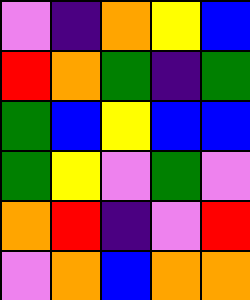[["violet", "indigo", "orange", "yellow", "blue"], ["red", "orange", "green", "indigo", "green"], ["green", "blue", "yellow", "blue", "blue"], ["green", "yellow", "violet", "green", "violet"], ["orange", "red", "indigo", "violet", "red"], ["violet", "orange", "blue", "orange", "orange"]]